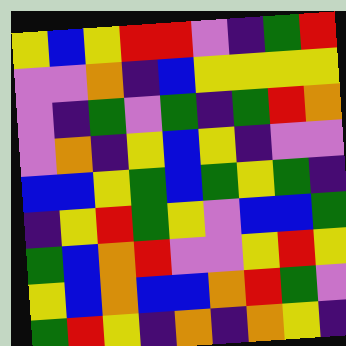[["yellow", "blue", "yellow", "red", "red", "violet", "indigo", "green", "red"], ["violet", "violet", "orange", "indigo", "blue", "yellow", "yellow", "yellow", "yellow"], ["violet", "indigo", "green", "violet", "green", "indigo", "green", "red", "orange"], ["violet", "orange", "indigo", "yellow", "blue", "yellow", "indigo", "violet", "violet"], ["blue", "blue", "yellow", "green", "blue", "green", "yellow", "green", "indigo"], ["indigo", "yellow", "red", "green", "yellow", "violet", "blue", "blue", "green"], ["green", "blue", "orange", "red", "violet", "violet", "yellow", "red", "yellow"], ["yellow", "blue", "orange", "blue", "blue", "orange", "red", "green", "violet"], ["green", "red", "yellow", "indigo", "orange", "indigo", "orange", "yellow", "indigo"]]